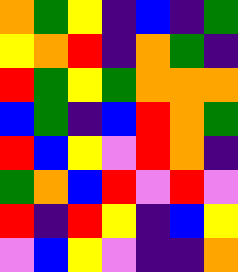[["orange", "green", "yellow", "indigo", "blue", "indigo", "green"], ["yellow", "orange", "red", "indigo", "orange", "green", "indigo"], ["red", "green", "yellow", "green", "orange", "orange", "orange"], ["blue", "green", "indigo", "blue", "red", "orange", "green"], ["red", "blue", "yellow", "violet", "red", "orange", "indigo"], ["green", "orange", "blue", "red", "violet", "red", "violet"], ["red", "indigo", "red", "yellow", "indigo", "blue", "yellow"], ["violet", "blue", "yellow", "violet", "indigo", "indigo", "orange"]]